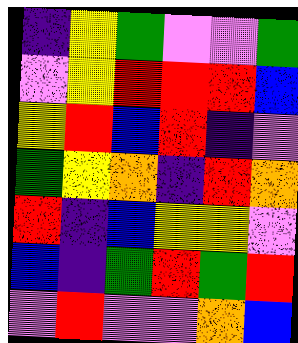[["indigo", "yellow", "green", "violet", "violet", "green"], ["violet", "yellow", "red", "red", "red", "blue"], ["yellow", "red", "blue", "red", "indigo", "violet"], ["green", "yellow", "orange", "indigo", "red", "orange"], ["red", "indigo", "blue", "yellow", "yellow", "violet"], ["blue", "indigo", "green", "red", "green", "red"], ["violet", "red", "violet", "violet", "orange", "blue"]]